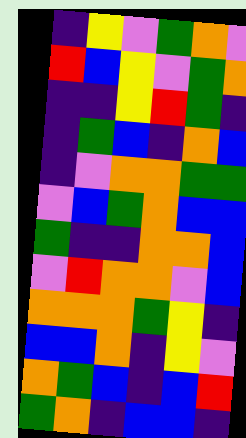[["indigo", "yellow", "violet", "green", "orange", "violet"], ["red", "blue", "yellow", "violet", "green", "orange"], ["indigo", "indigo", "yellow", "red", "green", "indigo"], ["indigo", "green", "blue", "indigo", "orange", "blue"], ["indigo", "violet", "orange", "orange", "green", "green"], ["violet", "blue", "green", "orange", "blue", "blue"], ["green", "indigo", "indigo", "orange", "orange", "blue"], ["violet", "red", "orange", "orange", "violet", "blue"], ["orange", "orange", "orange", "green", "yellow", "indigo"], ["blue", "blue", "orange", "indigo", "yellow", "violet"], ["orange", "green", "blue", "indigo", "blue", "red"], ["green", "orange", "indigo", "blue", "blue", "indigo"]]